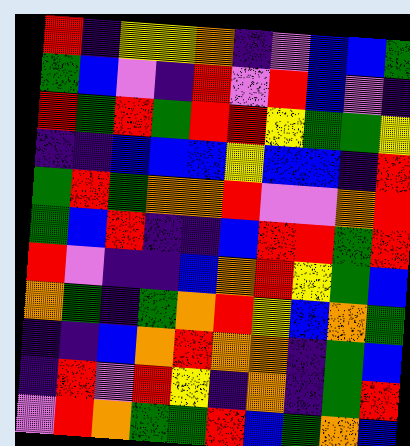[["red", "indigo", "yellow", "yellow", "orange", "indigo", "violet", "blue", "blue", "green"], ["green", "blue", "violet", "indigo", "red", "violet", "red", "blue", "violet", "indigo"], ["red", "green", "red", "green", "red", "red", "yellow", "green", "green", "yellow"], ["indigo", "indigo", "blue", "blue", "blue", "yellow", "blue", "blue", "indigo", "red"], ["green", "red", "green", "orange", "orange", "red", "violet", "violet", "orange", "red"], ["green", "blue", "red", "indigo", "indigo", "blue", "red", "red", "green", "red"], ["red", "violet", "indigo", "indigo", "blue", "orange", "red", "yellow", "green", "blue"], ["orange", "green", "indigo", "green", "orange", "red", "yellow", "blue", "orange", "green"], ["indigo", "indigo", "blue", "orange", "red", "orange", "orange", "indigo", "green", "blue"], ["indigo", "red", "violet", "red", "yellow", "indigo", "orange", "indigo", "green", "red"], ["violet", "red", "orange", "green", "green", "red", "blue", "green", "orange", "blue"]]